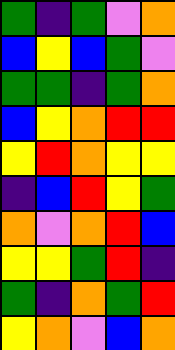[["green", "indigo", "green", "violet", "orange"], ["blue", "yellow", "blue", "green", "violet"], ["green", "green", "indigo", "green", "orange"], ["blue", "yellow", "orange", "red", "red"], ["yellow", "red", "orange", "yellow", "yellow"], ["indigo", "blue", "red", "yellow", "green"], ["orange", "violet", "orange", "red", "blue"], ["yellow", "yellow", "green", "red", "indigo"], ["green", "indigo", "orange", "green", "red"], ["yellow", "orange", "violet", "blue", "orange"]]